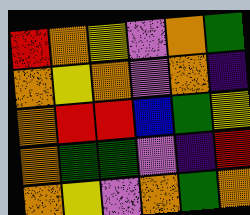[["red", "orange", "yellow", "violet", "orange", "green"], ["orange", "yellow", "orange", "violet", "orange", "indigo"], ["orange", "red", "red", "blue", "green", "yellow"], ["orange", "green", "green", "violet", "indigo", "red"], ["orange", "yellow", "violet", "orange", "green", "orange"]]